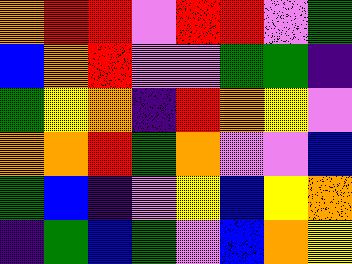[["orange", "red", "red", "violet", "red", "red", "violet", "green"], ["blue", "orange", "red", "violet", "violet", "green", "green", "indigo"], ["green", "yellow", "orange", "indigo", "red", "orange", "yellow", "violet"], ["orange", "orange", "red", "green", "orange", "violet", "violet", "blue"], ["green", "blue", "indigo", "violet", "yellow", "blue", "yellow", "orange"], ["indigo", "green", "blue", "green", "violet", "blue", "orange", "yellow"]]